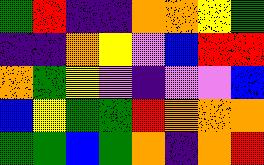[["green", "red", "indigo", "indigo", "orange", "orange", "yellow", "green"], ["indigo", "indigo", "orange", "yellow", "violet", "blue", "red", "red"], ["orange", "green", "yellow", "violet", "indigo", "violet", "violet", "blue"], ["blue", "yellow", "green", "green", "red", "orange", "orange", "orange"], ["green", "green", "blue", "green", "orange", "indigo", "orange", "red"]]